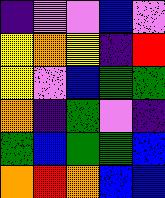[["indigo", "violet", "violet", "blue", "violet"], ["yellow", "orange", "yellow", "indigo", "red"], ["yellow", "violet", "blue", "green", "green"], ["orange", "indigo", "green", "violet", "indigo"], ["green", "blue", "green", "green", "blue"], ["orange", "red", "orange", "blue", "blue"]]